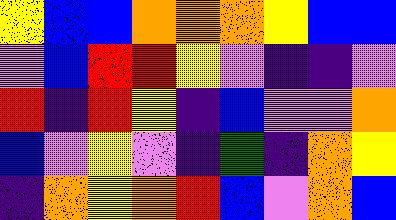[["yellow", "blue", "blue", "orange", "orange", "orange", "yellow", "blue", "blue"], ["violet", "blue", "red", "red", "yellow", "violet", "indigo", "indigo", "violet"], ["red", "indigo", "red", "yellow", "indigo", "blue", "violet", "violet", "orange"], ["blue", "violet", "yellow", "violet", "indigo", "green", "indigo", "orange", "yellow"], ["indigo", "orange", "yellow", "orange", "red", "blue", "violet", "orange", "blue"]]